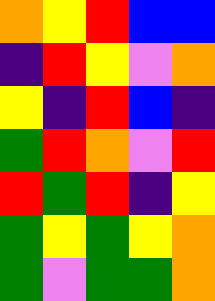[["orange", "yellow", "red", "blue", "blue"], ["indigo", "red", "yellow", "violet", "orange"], ["yellow", "indigo", "red", "blue", "indigo"], ["green", "red", "orange", "violet", "red"], ["red", "green", "red", "indigo", "yellow"], ["green", "yellow", "green", "yellow", "orange"], ["green", "violet", "green", "green", "orange"]]